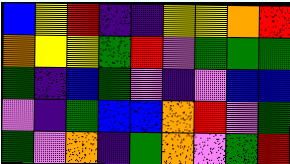[["blue", "yellow", "red", "indigo", "indigo", "yellow", "yellow", "orange", "red"], ["orange", "yellow", "yellow", "green", "red", "violet", "green", "green", "green"], ["green", "indigo", "blue", "green", "violet", "indigo", "violet", "blue", "blue"], ["violet", "indigo", "green", "blue", "blue", "orange", "red", "violet", "green"], ["green", "violet", "orange", "indigo", "green", "orange", "violet", "green", "red"]]